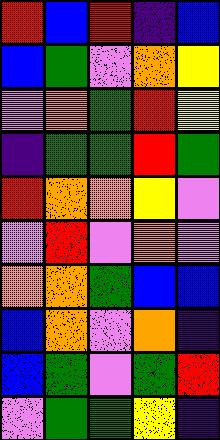[["red", "blue", "red", "indigo", "blue"], ["blue", "green", "violet", "orange", "yellow"], ["violet", "orange", "green", "red", "yellow"], ["indigo", "green", "green", "red", "green"], ["red", "orange", "orange", "yellow", "violet"], ["violet", "red", "violet", "orange", "violet"], ["orange", "orange", "green", "blue", "blue"], ["blue", "orange", "violet", "orange", "indigo"], ["blue", "green", "violet", "green", "red"], ["violet", "green", "green", "yellow", "indigo"]]